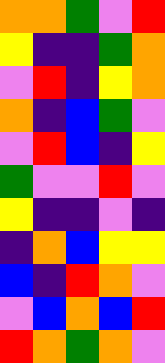[["orange", "orange", "green", "violet", "red"], ["yellow", "indigo", "indigo", "green", "orange"], ["violet", "red", "indigo", "yellow", "orange"], ["orange", "indigo", "blue", "green", "violet"], ["violet", "red", "blue", "indigo", "yellow"], ["green", "violet", "violet", "red", "violet"], ["yellow", "indigo", "indigo", "violet", "indigo"], ["indigo", "orange", "blue", "yellow", "yellow"], ["blue", "indigo", "red", "orange", "violet"], ["violet", "blue", "orange", "blue", "red"], ["red", "orange", "green", "orange", "violet"]]